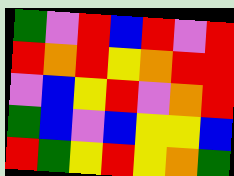[["green", "violet", "red", "blue", "red", "violet", "red"], ["red", "orange", "red", "yellow", "orange", "red", "red"], ["violet", "blue", "yellow", "red", "violet", "orange", "red"], ["green", "blue", "violet", "blue", "yellow", "yellow", "blue"], ["red", "green", "yellow", "red", "yellow", "orange", "green"]]